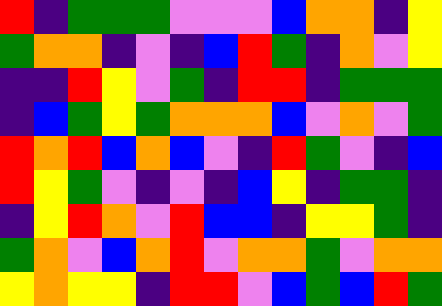[["red", "indigo", "green", "green", "green", "violet", "violet", "violet", "blue", "orange", "orange", "indigo", "yellow"], ["green", "orange", "orange", "indigo", "violet", "indigo", "blue", "red", "green", "indigo", "orange", "violet", "yellow"], ["indigo", "indigo", "red", "yellow", "violet", "green", "indigo", "red", "red", "indigo", "green", "green", "green"], ["indigo", "blue", "green", "yellow", "green", "orange", "orange", "orange", "blue", "violet", "orange", "violet", "green"], ["red", "orange", "red", "blue", "orange", "blue", "violet", "indigo", "red", "green", "violet", "indigo", "blue"], ["red", "yellow", "green", "violet", "indigo", "violet", "indigo", "blue", "yellow", "indigo", "green", "green", "indigo"], ["indigo", "yellow", "red", "orange", "violet", "red", "blue", "blue", "indigo", "yellow", "yellow", "green", "indigo"], ["green", "orange", "violet", "blue", "orange", "red", "violet", "orange", "orange", "green", "violet", "orange", "orange"], ["yellow", "orange", "yellow", "yellow", "indigo", "red", "red", "violet", "blue", "green", "blue", "red", "green"]]